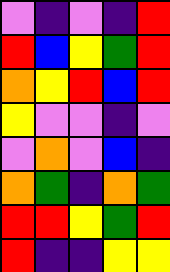[["violet", "indigo", "violet", "indigo", "red"], ["red", "blue", "yellow", "green", "red"], ["orange", "yellow", "red", "blue", "red"], ["yellow", "violet", "violet", "indigo", "violet"], ["violet", "orange", "violet", "blue", "indigo"], ["orange", "green", "indigo", "orange", "green"], ["red", "red", "yellow", "green", "red"], ["red", "indigo", "indigo", "yellow", "yellow"]]